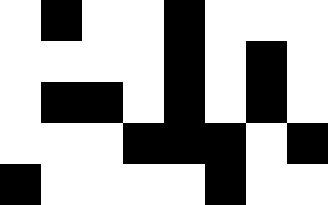[["white", "black", "white", "white", "black", "white", "white", "white"], ["white", "white", "white", "white", "black", "white", "black", "white"], ["white", "black", "black", "white", "black", "white", "black", "white"], ["white", "white", "white", "black", "black", "black", "white", "black"], ["black", "white", "white", "white", "white", "black", "white", "white"]]